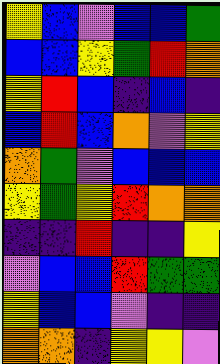[["yellow", "blue", "violet", "blue", "blue", "green"], ["blue", "blue", "yellow", "green", "red", "orange"], ["yellow", "red", "blue", "indigo", "blue", "indigo"], ["blue", "red", "blue", "orange", "violet", "yellow"], ["orange", "green", "violet", "blue", "blue", "blue"], ["yellow", "green", "yellow", "red", "orange", "orange"], ["indigo", "indigo", "red", "indigo", "indigo", "yellow"], ["violet", "blue", "blue", "red", "green", "green"], ["yellow", "blue", "blue", "violet", "indigo", "indigo"], ["orange", "orange", "indigo", "yellow", "yellow", "violet"]]